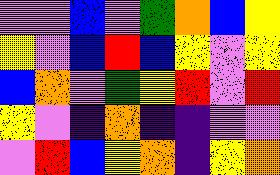[["violet", "violet", "blue", "violet", "green", "orange", "blue", "yellow"], ["yellow", "violet", "blue", "red", "blue", "yellow", "violet", "yellow"], ["blue", "orange", "violet", "green", "yellow", "red", "violet", "red"], ["yellow", "violet", "indigo", "orange", "indigo", "indigo", "violet", "violet"], ["violet", "red", "blue", "yellow", "orange", "indigo", "yellow", "orange"]]